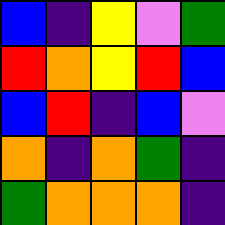[["blue", "indigo", "yellow", "violet", "green"], ["red", "orange", "yellow", "red", "blue"], ["blue", "red", "indigo", "blue", "violet"], ["orange", "indigo", "orange", "green", "indigo"], ["green", "orange", "orange", "orange", "indigo"]]